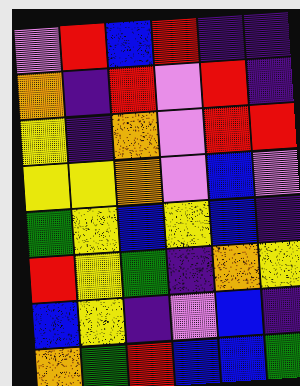[["violet", "red", "blue", "red", "indigo", "indigo"], ["orange", "indigo", "red", "violet", "red", "indigo"], ["yellow", "indigo", "orange", "violet", "red", "red"], ["yellow", "yellow", "orange", "violet", "blue", "violet"], ["green", "yellow", "blue", "yellow", "blue", "indigo"], ["red", "yellow", "green", "indigo", "orange", "yellow"], ["blue", "yellow", "indigo", "violet", "blue", "indigo"], ["orange", "green", "red", "blue", "blue", "green"]]